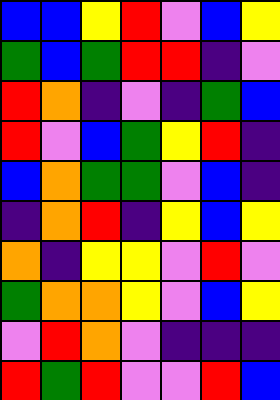[["blue", "blue", "yellow", "red", "violet", "blue", "yellow"], ["green", "blue", "green", "red", "red", "indigo", "violet"], ["red", "orange", "indigo", "violet", "indigo", "green", "blue"], ["red", "violet", "blue", "green", "yellow", "red", "indigo"], ["blue", "orange", "green", "green", "violet", "blue", "indigo"], ["indigo", "orange", "red", "indigo", "yellow", "blue", "yellow"], ["orange", "indigo", "yellow", "yellow", "violet", "red", "violet"], ["green", "orange", "orange", "yellow", "violet", "blue", "yellow"], ["violet", "red", "orange", "violet", "indigo", "indigo", "indigo"], ["red", "green", "red", "violet", "violet", "red", "blue"]]